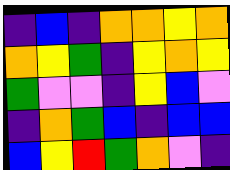[["indigo", "blue", "indigo", "orange", "orange", "yellow", "orange"], ["orange", "yellow", "green", "indigo", "yellow", "orange", "yellow"], ["green", "violet", "violet", "indigo", "yellow", "blue", "violet"], ["indigo", "orange", "green", "blue", "indigo", "blue", "blue"], ["blue", "yellow", "red", "green", "orange", "violet", "indigo"]]